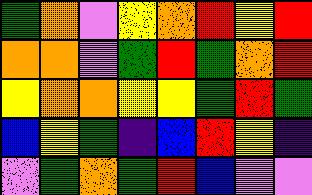[["green", "orange", "violet", "yellow", "orange", "red", "yellow", "red"], ["orange", "orange", "violet", "green", "red", "green", "orange", "red"], ["yellow", "orange", "orange", "yellow", "yellow", "green", "red", "green"], ["blue", "yellow", "green", "indigo", "blue", "red", "yellow", "indigo"], ["violet", "green", "orange", "green", "red", "blue", "violet", "violet"]]